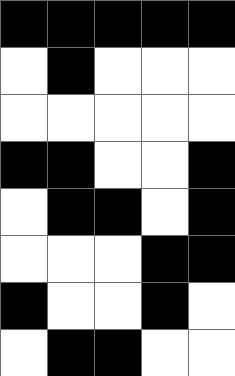[["black", "black", "black", "black", "black"], ["white", "black", "white", "white", "white"], ["white", "white", "white", "white", "white"], ["black", "black", "white", "white", "black"], ["white", "black", "black", "white", "black"], ["white", "white", "white", "black", "black"], ["black", "white", "white", "black", "white"], ["white", "black", "black", "white", "white"]]